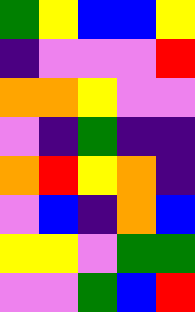[["green", "yellow", "blue", "blue", "yellow"], ["indigo", "violet", "violet", "violet", "red"], ["orange", "orange", "yellow", "violet", "violet"], ["violet", "indigo", "green", "indigo", "indigo"], ["orange", "red", "yellow", "orange", "indigo"], ["violet", "blue", "indigo", "orange", "blue"], ["yellow", "yellow", "violet", "green", "green"], ["violet", "violet", "green", "blue", "red"]]